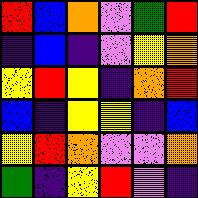[["red", "blue", "orange", "violet", "green", "red"], ["indigo", "blue", "indigo", "violet", "yellow", "orange"], ["yellow", "red", "yellow", "indigo", "orange", "red"], ["blue", "indigo", "yellow", "yellow", "indigo", "blue"], ["yellow", "red", "orange", "violet", "violet", "orange"], ["green", "indigo", "yellow", "red", "violet", "indigo"]]